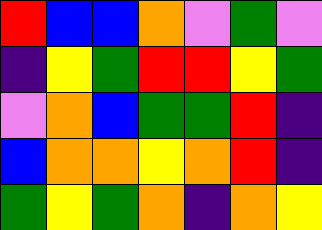[["red", "blue", "blue", "orange", "violet", "green", "violet"], ["indigo", "yellow", "green", "red", "red", "yellow", "green"], ["violet", "orange", "blue", "green", "green", "red", "indigo"], ["blue", "orange", "orange", "yellow", "orange", "red", "indigo"], ["green", "yellow", "green", "orange", "indigo", "orange", "yellow"]]